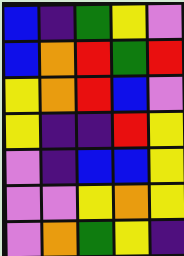[["blue", "indigo", "green", "yellow", "violet"], ["blue", "orange", "red", "green", "red"], ["yellow", "orange", "red", "blue", "violet"], ["yellow", "indigo", "indigo", "red", "yellow"], ["violet", "indigo", "blue", "blue", "yellow"], ["violet", "violet", "yellow", "orange", "yellow"], ["violet", "orange", "green", "yellow", "indigo"]]